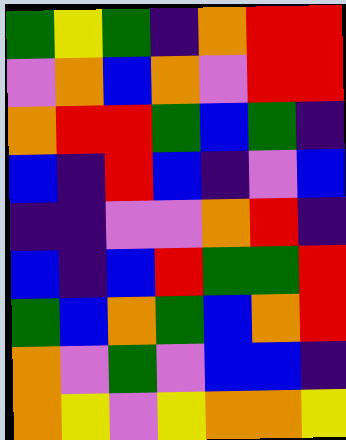[["green", "yellow", "green", "indigo", "orange", "red", "red"], ["violet", "orange", "blue", "orange", "violet", "red", "red"], ["orange", "red", "red", "green", "blue", "green", "indigo"], ["blue", "indigo", "red", "blue", "indigo", "violet", "blue"], ["indigo", "indigo", "violet", "violet", "orange", "red", "indigo"], ["blue", "indigo", "blue", "red", "green", "green", "red"], ["green", "blue", "orange", "green", "blue", "orange", "red"], ["orange", "violet", "green", "violet", "blue", "blue", "indigo"], ["orange", "yellow", "violet", "yellow", "orange", "orange", "yellow"]]